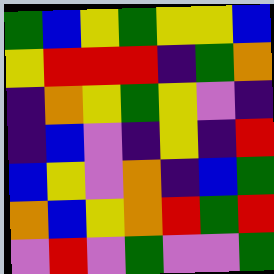[["green", "blue", "yellow", "green", "yellow", "yellow", "blue"], ["yellow", "red", "red", "red", "indigo", "green", "orange"], ["indigo", "orange", "yellow", "green", "yellow", "violet", "indigo"], ["indigo", "blue", "violet", "indigo", "yellow", "indigo", "red"], ["blue", "yellow", "violet", "orange", "indigo", "blue", "green"], ["orange", "blue", "yellow", "orange", "red", "green", "red"], ["violet", "red", "violet", "green", "violet", "violet", "green"]]